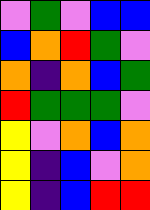[["violet", "green", "violet", "blue", "blue"], ["blue", "orange", "red", "green", "violet"], ["orange", "indigo", "orange", "blue", "green"], ["red", "green", "green", "green", "violet"], ["yellow", "violet", "orange", "blue", "orange"], ["yellow", "indigo", "blue", "violet", "orange"], ["yellow", "indigo", "blue", "red", "red"]]